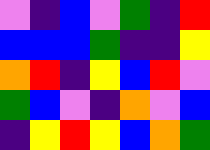[["violet", "indigo", "blue", "violet", "green", "indigo", "red"], ["blue", "blue", "blue", "green", "indigo", "indigo", "yellow"], ["orange", "red", "indigo", "yellow", "blue", "red", "violet"], ["green", "blue", "violet", "indigo", "orange", "violet", "blue"], ["indigo", "yellow", "red", "yellow", "blue", "orange", "green"]]